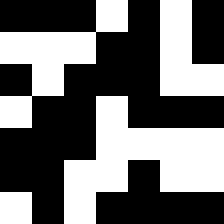[["black", "black", "black", "white", "black", "white", "black"], ["white", "white", "white", "black", "black", "white", "black"], ["black", "white", "black", "black", "black", "white", "white"], ["white", "black", "black", "white", "black", "black", "black"], ["black", "black", "black", "white", "white", "white", "white"], ["black", "black", "white", "white", "black", "white", "white"], ["white", "black", "white", "black", "black", "black", "black"]]